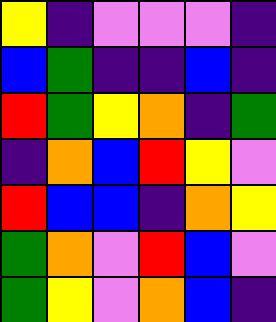[["yellow", "indigo", "violet", "violet", "violet", "indigo"], ["blue", "green", "indigo", "indigo", "blue", "indigo"], ["red", "green", "yellow", "orange", "indigo", "green"], ["indigo", "orange", "blue", "red", "yellow", "violet"], ["red", "blue", "blue", "indigo", "orange", "yellow"], ["green", "orange", "violet", "red", "blue", "violet"], ["green", "yellow", "violet", "orange", "blue", "indigo"]]